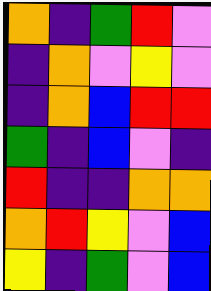[["orange", "indigo", "green", "red", "violet"], ["indigo", "orange", "violet", "yellow", "violet"], ["indigo", "orange", "blue", "red", "red"], ["green", "indigo", "blue", "violet", "indigo"], ["red", "indigo", "indigo", "orange", "orange"], ["orange", "red", "yellow", "violet", "blue"], ["yellow", "indigo", "green", "violet", "blue"]]